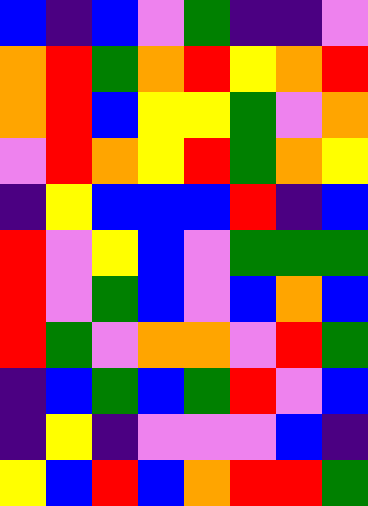[["blue", "indigo", "blue", "violet", "green", "indigo", "indigo", "violet"], ["orange", "red", "green", "orange", "red", "yellow", "orange", "red"], ["orange", "red", "blue", "yellow", "yellow", "green", "violet", "orange"], ["violet", "red", "orange", "yellow", "red", "green", "orange", "yellow"], ["indigo", "yellow", "blue", "blue", "blue", "red", "indigo", "blue"], ["red", "violet", "yellow", "blue", "violet", "green", "green", "green"], ["red", "violet", "green", "blue", "violet", "blue", "orange", "blue"], ["red", "green", "violet", "orange", "orange", "violet", "red", "green"], ["indigo", "blue", "green", "blue", "green", "red", "violet", "blue"], ["indigo", "yellow", "indigo", "violet", "violet", "violet", "blue", "indigo"], ["yellow", "blue", "red", "blue", "orange", "red", "red", "green"]]